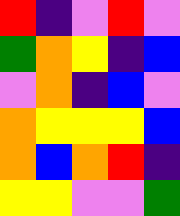[["red", "indigo", "violet", "red", "violet"], ["green", "orange", "yellow", "indigo", "blue"], ["violet", "orange", "indigo", "blue", "violet"], ["orange", "yellow", "yellow", "yellow", "blue"], ["orange", "blue", "orange", "red", "indigo"], ["yellow", "yellow", "violet", "violet", "green"]]